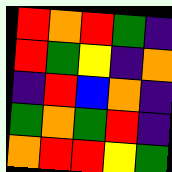[["red", "orange", "red", "green", "indigo"], ["red", "green", "yellow", "indigo", "orange"], ["indigo", "red", "blue", "orange", "indigo"], ["green", "orange", "green", "red", "indigo"], ["orange", "red", "red", "yellow", "green"]]